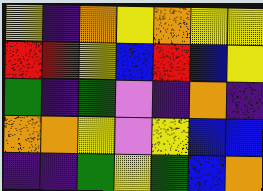[["yellow", "indigo", "orange", "yellow", "orange", "yellow", "yellow"], ["red", "red", "yellow", "blue", "red", "blue", "yellow"], ["green", "indigo", "green", "violet", "indigo", "orange", "indigo"], ["orange", "orange", "yellow", "violet", "yellow", "blue", "blue"], ["indigo", "indigo", "green", "yellow", "green", "blue", "orange"]]